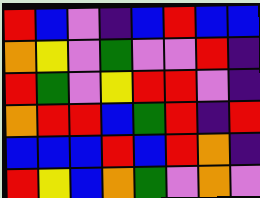[["red", "blue", "violet", "indigo", "blue", "red", "blue", "blue"], ["orange", "yellow", "violet", "green", "violet", "violet", "red", "indigo"], ["red", "green", "violet", "yellow", "red", "red", "violet", "indigo"], ["orange", "red", "red", "blue", "green", "red", "indigo", "red"], ["blue", "blue", "blue", "red", "blue", "red", "orange", "indigo"], ["red", "yellow", "blue", "orange", "green", "violet", "orange", "violet"]]